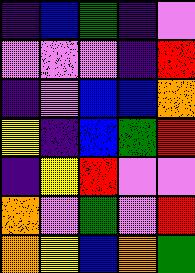[["indigo", "blue", "green", "indigo", "violet"], ["violet", "violet", "violet", "indigo", "red"], ["indigo", "violet", "blue", "blue", "orange"], ["yellow", "indigo", "blue", "green", "red"], ["indigo", "yellow", "red", "violet", "violet"], ["orange", "violet", "green", "violet", "red"], ["orange", "yellow", "blue", "orange", "green"]]